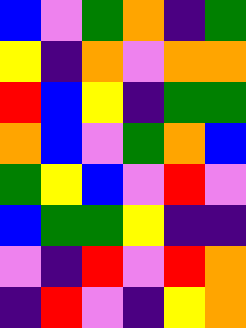[["blue", "violet", "green", "orange", "indigo", "green"], ["yellow", "indigo", "orange", "violet", "orange", "orange"], ["red", "blue", "yellow", "indigo", "green", "green"], ["orange", "blue", "violet", "green", "orange", "blue"], ["green", "yellow", "blue", "violet", "red", "violet"], ["blue", "green", "green", "yellow", "indigo", "indigo"], ["violet", "indigo", "red", "violet", "red", "orange"], ["indigo", "red", "violet", "indigo", "yellow", "orange"]]